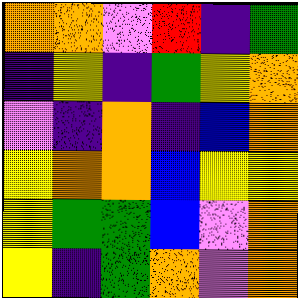[["orange", "orange", "violet", "red", "indigo", "green"], ["indigo", "yellow", "indigo", "green", "yellow", "orange"], ["violet", "indigo", "orange", "indigo", "blue", "orange"], ["yellow", "orange", "orange", "blue", "yellow", "yellow"], ["yellow", "green", "green", "blue", "violet", "orange"], ["yellow", "indigo", "green", "orange", "violet", "orange"]]